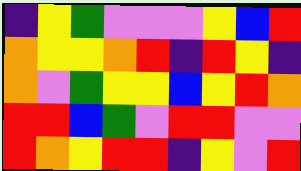[["indigo", "yellow", "green", "violet", "violet", "violet", "yellow", "blue", "red"], ["orange", "yellow", "yellow", "orange", "red", "indigo", "red", "yellow", "indigo"], ["orange", "violet", "green", "yellow", "yellow", "blue", "yellow", "red", "orange"], ["red", "red", "blue", "green", "violet", "red", "red", "violet", "violet"], ["red", "orange", "yellow", "red", "red", "indigo", "yellow", "violet", "red"]]